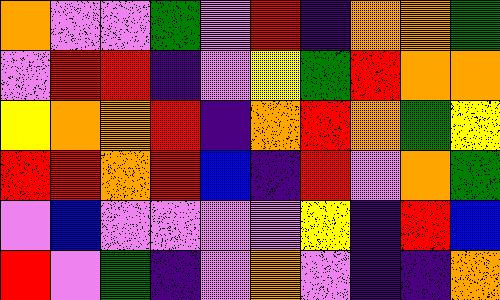[["orange", "violet", "violet", "green", "violet", "red", "indigo", "orange", "orange", "green"], ["violet", "red", "red", "indigo", "violet", "yellow", "green", "red", "orange", "orange"], ["yellow", "orange", "orange", "red", "indigo", "orange", "red", "orange", "green", "yellow"], ["red", "red", "orange", "red", "blue", "indigo", "red", "violet", "orange", "green"], ["violet", "blue", "violet", "violet", "violet", "violet", "yellow", "indigo", "red", "blue"], ["red", "violet", "green", "indigo", "violet", "orange", "violet", "indigo", "indigo", "orange"]]